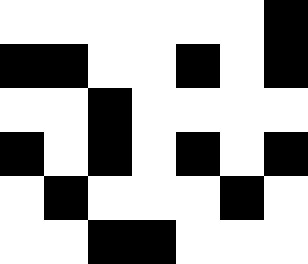[["white", "white", "white", "white", "white", "white", "black"], ["black", "black", "white", "white", "black", "white", "black"], ["white", "white", "black", "white", "white", "white", "white"], ["black", "white", "black", "white", "black", "white", "black"], ["white", "black", "white", "white", "white", "black", "white"], ["white", "white", "black", "black", "white", "white", "white"]]